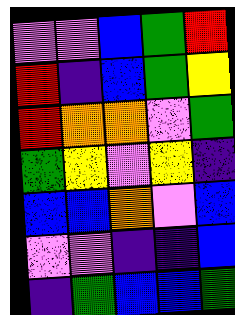[["violet", "violet", "blue", "green", "red"], ["red", "indigo", "blue", "green", "yellow"], ["red", "orange", "orange", "violet", "green"], ["green", "yellow", "violet", "yellow", "indigo"], ["blue", "blue", "orange", "violet", "blue"], ["violet", "violet", "indigo", "indigo", "blue"], ["indigo", "green", "blue", "blue", "green"]]